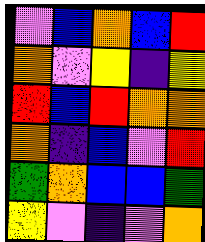[["violet", "blue", "orange", "blue", "red"], ["orange", "violet", "yellow", "indigo", "yellow"], ["red", "blue", "red", "orange", "orange"], ["orange", "indigo", "blue", "violet", "red"], ["green", "orange", "blue", "blue", "green"], ["yellow", "violet", "indigo", "violet", "orange"]]